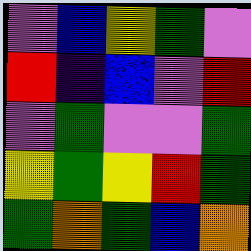[["violet", "blue", "yellow", "green", "violet"], ["red", "indigo", "blue", "violet", "red"], ["violet", "green", "violet", "violet", "green"], ["yellow", "green", "yellow", "red", "green"], ["green", "orange", "green", "blue", "orange"]]